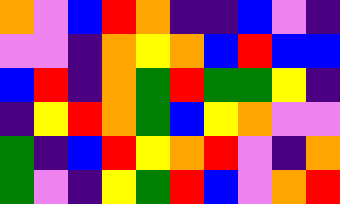[["orange", "violet", "blue", "red", "orange", "indigo", "indigo", "blue", "violet", "indigo"], ["violet", "violet", "indigo", "orange", "yellow", "orange", "blue", "red", "blue", "blue"], ["blue", "red", "indigo", "orange", "green", "red", "green", "green", "yellow", "indigo"], ["indigo", "yellow", "red", "orange", "green", "blue", "yellow", "orange", "violet", "violet"], ["green", "indigo", "blue", "red", "yellow", "orange", "red", "violet", "indigo", "orange"], ["green", "violet", "indigo", "yellow", "green", "red", "blue", "violet", "orange", "red"]]